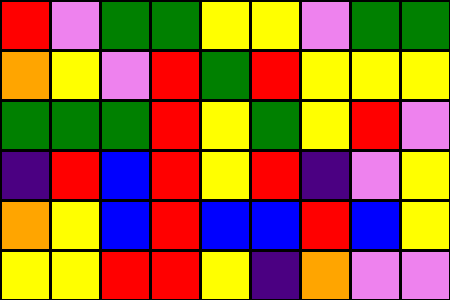[["red", "violet", "green", "green", "yellow", "yellow", "violet", "green", "green"], ["orange", "yellow", "violet", "red", "green", "red", "yellow", "yellow", "yellow"], ["green", "green", "green", "red", "yellow", "green", "yellow", "red", "violet"], ["indigo", "red", "blue", "red", "yellow", "red", "indigo", "violet", "yellow"], ["orange", "yellow", "blue", "red", "blue", "blue", "red", "blue", "yellow"], ["yellow", "yellow", "red", "red", "yellow", "indigo", "orange", "violet", "violet"]]